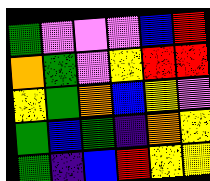[["green", "violet", "violet", "violet", "blue", "red"], ["orange", "green", "violet", "yellow", "red", "red"], ["yellow", "green", "orange", "blue", "yellow", "violet"], ["green", "blue", "green", "indigo", "orange", "yellow"], ["green", "indigo", "blue", "red", "yellow", "yellow"]]